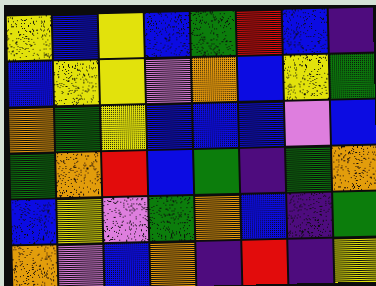[["yellow", "blue", "yellow", "blue", "green", "red", "blue", "indigo"], ["blue", "yellow", "yellow", "violet", "orange", "blue", "yellow", "green"], ["orange", "green", "yellow", "blue", "blue", "blue", "violet", "blue"], ["green", "orange", "red", "blue", "green", "indigo", "green", "orange"], ["blue", "yellow", "violet", "green", "orange", "blue", "indigo", "green"], ["orange", "violet", "blue", "orange", "indigo", "red", "indigo", "yellow"]]